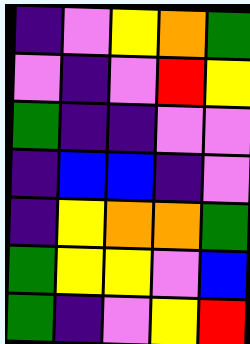[["indigo", "violet", "yellow", "orange", "green"], ["violet", "indigo", "violet", "red", "yellow"], ["green", "indigo", "indigo", "violet", "violet"], ["indigo", "blue", "blue", "indigo", "violet"], ["indigo", "yellow", "orange", "orange", "green"], ["green", "yellow", "yellow", "violet", "blue"], ["green", "indigo", "violet", "yellow", "red"]]